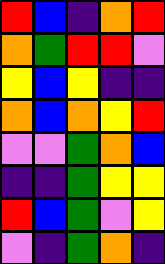[["red", "blue", "indigo", "orange", "red"], ["orange", "green", "red", "red", "violet"], ["yellow", "blue", "yellow", "indigo", "indigo"], ["orange", "blue", "orange", "yellow", "red"], ["violet", "violet", "green", "orange", "blue"], ["indigo", "indigo", "green", "yellow", "yellow"], ["red", "blue", "green", "violet", "yellow"], ["violet", "indigo", "green", "orange", "indigo"]]